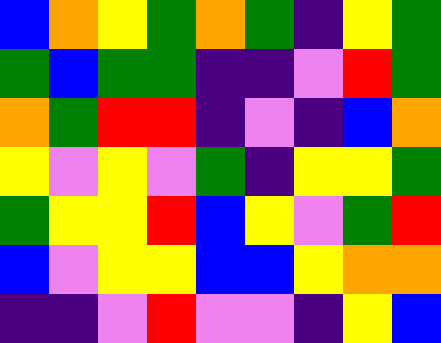[["blue", "orange", "yellow", "green", "orange", "green", "indigo", "yellow", "green"], ["green", "blue", "green", "green", "indigo", "indigo", "violet", "red", "green"], ["orange", "green", "red", "red", "indigo", "violet", "indigo", "blue", "orange"], ["yellow", "violet", "yellow", "violet", "green", "indigo", "yellow", "yellow", "green"], ["green", "yellow", "yellow", "red", "blue", "yellow", "violet", "green", "red"], ["blue", "violet", "yellow", "yellow", "blue", "blue", "yellow", "orange", "orange"], ["indigo", "indigo", "violet", "red", "violet", "violet", "indigo", "yellow", "blue"]]